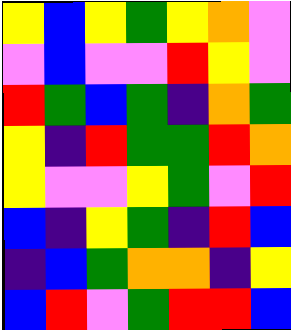[["yellow", "blue", "yellow", "green", "yellow", "orange", "violet"], ["violet", "blue", "violet", "violet", "red", "yellow", "violet"], ["red", "green", "blue", "green", "indigo", "orange", "green"], ["yellow", "indigo", "red", "green", "green", "red", "orange"], ["yellow", "violet", "violet", "yellow", "green", "violet", "red"], ["blue", "indigo", "yellow", "green", "indigo", "red", "blue"], ["indigo", "blue", "green", "orange", "orange", "indigo", "yellow"], ["blue", "red", "violet", "green", "red", "red", "blue"]]